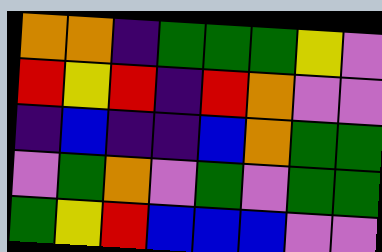[["orange", "orange", "indigo", "green", "green", "green", "yellow", "violet"], ["red", "yellow", "red", "indigo", "red", "orange", "violet", "violet"], ["indigo", "blue", "indigo", "indigo", "blue", "orange", "green", "green"], ["violet", "green", "orange", "violet", "green", "violet", "green", "green"], ["green", "yellow", "red", "blue", "blue", "blue", "violet", "violet"]]